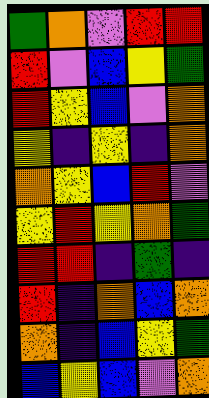[["green", "orange", "violet", "red", "red"], ["red", "violet", "blue", "yellow", "green"], ["red", "yellow", "blue", "violet", "orange"], ["yellow", "indigo", "yellow", "indigo", "orange"], ["orange", "yellow", "blue", "red", "violet"], ["yellow", "red", "yellow", "orange", "green"], ["red", "red", "indigo", "green", "indigo"], ["red", "indigo", "orange", "blue", "orange"], ["orange", "indigo", "blue", "yellow", "green"], ["blue", "yellow", "blue", "violet", "orange"]]